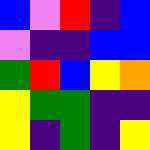[["blue", "violet", "red", "indigo", "blue"], ["violet", "indigo", "indigo", "blue", "blue"], ["green", "red", "blue", "yellow", "orange"], ["yellow", "green", "green", "indigo", "indigo"], ["yellow", "indigo", "green", "indigo", "yellow"]]